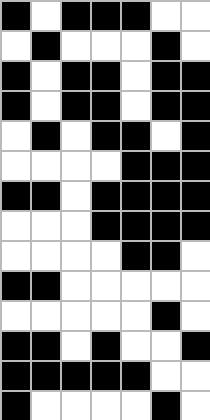[["black", "white", "black", "black", "black", "white", "white"], ["white", "black", "white", "white", "white", "black", "white"], ["black", "white", "black", "black", "white", "black", "black"], ["black", "white", "black", "black", "white", "black", "black"], ["white", "black", "white", "black", "black", "white", "black"], ["white", "white", "white", "white", "black", "black", "black"], ["black", "black", "white", "black", "black", "black", "black"], ["white", "white", "white", "black", "black", "black", "black"], ["white", "white", "white", "white", "black", "black", "white"], ["black", "black", "white", "white", "white", "white", "white"], ["white", "white", "white", "white", "white", "black", "white"], ["black", "black", "white", "black", "white", "white", "black"], ["black", "black", "black", "black", "black", "white", "white"], ["black", "white", "white", "white", "white", "black", "white"]]